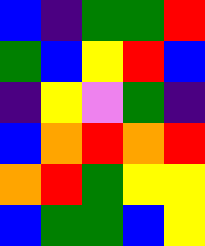[["blue", "indigo", "green", "green", "red"], ["green", "blue", "yellow", "red", "blue"], ["indigo", "yellow", "violet", "green", "indigo"], ["blue", "orange", "red", "orange", "red"], ["orange", "red", "green", "yellow", "yellow"], ["blue", "green", "green", "blue", "yellow"]]